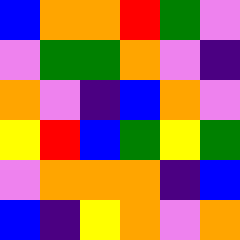[["blue", "orange", "orange", "red", "green", "violet"], ["violet", "green", "green", "orange", "violet", "indigo"], ["orange", "violet", "indigo", "blue", "orange", "violet"], ["yellow", "red", "blue", "green", "yellow", "green"], ["violet", "orange", "orange", "orange", "indigo", "blue"], ["blue", "indigo", "yellow", "orange", "violet", "orange"]]